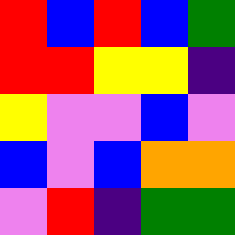[["red", "blue", "red", "blue", "green"], ["red", "red", "yellow", "yellow", "indigo"], ["yellow", "violet", "violet", "blue", "violet"], ["blue", "violet", "blue", "orange", "orange"], ["violet", "red", "indigo", "green", "green"]]